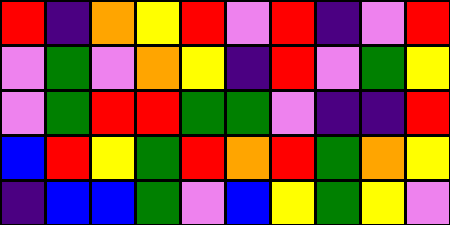[["red", "indigo", "orange", "yellow", "red", "violet", "red", "indigo", "violet", "red"], ["violet", "green", "violet", "orange", "yellow", "indigo", "red", "violet", "green", "yellow"], ["violet", "green", "red", "red", "green", "green", "violet", "indigo", "indigo", "red"], ["blue", "red", "yellow", "green", "red", "orange", "red", "green", "orange", "yellow"], ["indigo", "blue", "blue", "green", "violet", "blue", "yellow", "green", "yellow", "violet"]]